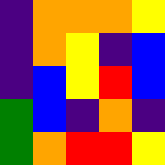[["indigo", "orange", "orange", "orange", "yellow"], ["indigo", "orange", "yellow", "indigo", "blue"], ["indigo", "blue", "yellow", "red", "blue"], ["green", "blue", "indigo", "orange", "indigo"], ["green", "orange", "red", "red", "yellow"]]